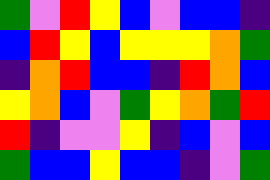[["green", "violet", "red", "yellow", "blue", "violet", "blue", "blue", "indigo"], ["blue", "red", "yellow", "blue", "yellow", "yellow", "yellow", "orange", "green"], ["indigo", "orange", "red", "blue", "blue", "indigo", "red", "orange", "blue"], ["yellow", "orange", "blue", "violet", "green", "yellow", "orange", "green", "red"], ["red", "indigo", "violet", "violet", "yellow", "indigo", "blue", "violet", "blue"], ["green", "blue", "blue", "yellow", "blue", "blue", "indigo", "violet", "green"]]